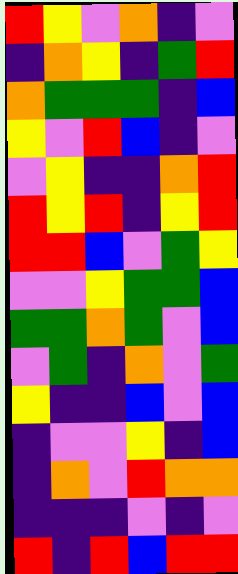[["red", "yellow", "violet", "orange", "indigo", "violet"], ["indigo", "orange", "yellow", "indigo", "green", "red"], ["orange", "green", "green", "green", "indigo", "blue"], ["yellow", "violet", "red", "blue", "indigo", "violet"], ["violet", "yellow", "indigo", "indigo", "orange", "red"], ["red", "yellow", "red", "indigo", "yellow", "red"], ["red", "red", "blue", "violet", "green", "yellow"], ["violet", "violet", "yellow", "green", "green", "blue"], ["green", "green", "orange", "green", "violet", "blue"], ["violet", "green", "indigo", "orange", "violet", "green"], ["yellow", "indigo", "indigo", "blue", "violet", "blue"], ["indigo", "violet", "violet", "yellow", "indigo", "blue"], ["indigo", "orange", "violet", "red", "orange", "orange"], ["indigo", "indigo", "indigo", "violet", "indigo", "violet"], ["red", "indigo", "red", "blue", "red", "red"]]